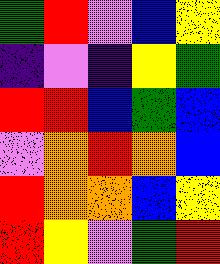[["green", "red", "violet", "blue", "yellow"], ["indigo", "violet", "indigo", "yellow", "green"], ["red", "red", "blue", "green", "blue"], ["violet", "orange", "red", "orange", "blue"], ["red", "orange", "orange", "blue", "yellow"], ["red", "yellow", "violet", "green", "red"]]